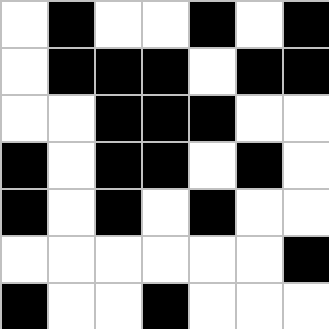[["white", "black", "white", "white", "black", "white", "black"], ["white", "black", "black", "black", "white", "black", "black"], ["white", "white", "black", "black", "black", "white", "white"], ["black", "white", "black", "black", "white", "black", "white"], ["black", "white", "black", "white", "black", "white", "white"], ["white", "white", "white", "white", "white", "white", "black"], ["black", "white", "white", "black", "white", "white", "white"]]